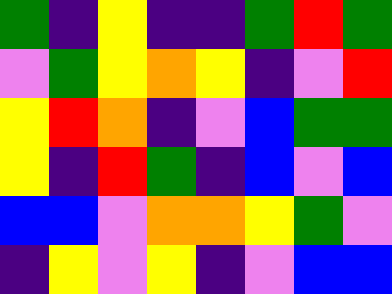[["green", "indigo", "yellow", "indigo", "indigo", "green", "red", "green"], ["violet", "green", "yellow", "orange", "yellow", "indigo", "violet", "red"], ["yellow", "red", "orange", "indigo", "violet", "blue", "green", "green"], ["yellow", "indigo", "red", "green", "indigo", "blue", "violet", "blue"], ["blue", "blue", "violet", "orange", "orange", "yellow", "green", "violet"], ["indigo", "yellow", "violet", "yellow", "indigo", "violet", "blue", "blue"]]